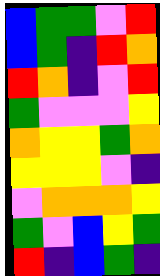[["blue", "green", "green", "violet", "red"], ["blue", "green", "indigo", "red", "orange"], ["red", "orange", "indigo", "violet", "red"], ["green", "violet", "violet", "violet", "yellow"], ["orange", "yellow", "yellow", "green", "orange"], ["yellow", "yellow", "yellow", "violet", "indigo"], ["violet", "orange", "orange", "orange", "yellow"], ["green", "violet", "blue", "yellow", "green"], ["red", "indigo", "blue", "green", "indigo"]]